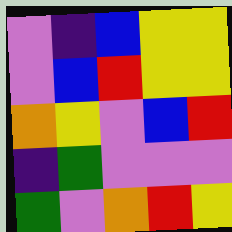[["violet", "indigo", "blue", "yellow", "yellow"], ["violet", "blue", "red", "yellow", "yellow"], ["orange", "yellow", "violet", "blue", "red"], ["indigo", "green", "violet", "violet", "violet"], ["green", "violet", "orange", "red", "yellow"]]